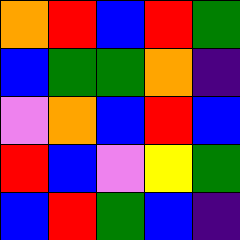[["orange", "red", "blue", "red", "green"], ["blue", "green", "green", "orange", "indigo"], ["violet", "orange", "blue", "red", "blue"], ["red", "blue", "violet", "yellow", "green"], ["blue", "red", "green", "blue", "indigo"]]